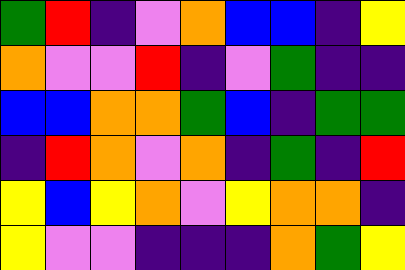[["green", "red", "indigo", "violet", "orange", "blue", "blue", "indigo", "yellow"], ["orange", "violet", "violet", "red", "indigo", "violet", "green", "indigo", "indigo"], ["blue", "blue", "orange", "orange", "green", "blue", "indigo", "green", "green"], ["indigo", "red", "orange", "violet", "orange", "indigo", "green", "indigo", "red"], ["yellow", "blue", "yellow", "orange", "violet", "yellow", "orange", "orange", "indigo"], ["yellow", "violet", "violet", "indigo", "indigo", "indigo", "orange", "green", "yellow"]]